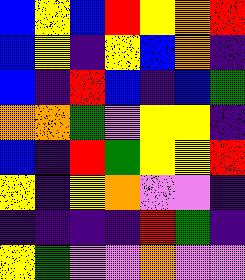[["blue", "yellow", "blue", "red", "yellow", "orange", "red"], ["blue", "yellow", "indigo", "yellow", "blue", "orange", "indigo"], ["blue", "indigo", "red", "blue", "indigo", "blue", "green"], ["orange", "orange", "green", "violet", "yellow", "yellow", "indigo"], ["blue", "indigo", "red", "green", "yellow", "yellow", "red"], ["yellow", "indigo", "yellow", "orange", "violet", "violet", "indigo"], ["indigo", "indigo", "indigo", "indigo", "red", "green", "indigo"], ["yellow", "green", "violet", "violet", "orange", "violet", "violet"]]